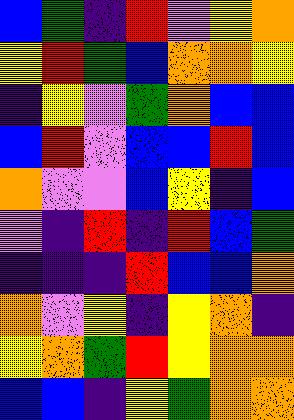[["blue", "green", "indigo", "red", "violet", "yellow", "orange"], ["yellow", "red", "green", "blue", "orange", "orange", "yellow"], ["indigo", "yellow", "violet", "green", "orange", "blue", "blue"], ["blue", "red", "violet", "blue", "blue", "red", "blue"], ["orange", "violet", "violet", "blue", "yellow", "indigo", "blue"], ["violet", "indigo", "red", "indigo", "red", "blue", "green"], ["indigo", "indigo", "indigo", "red", "blue", "blue", "orange"], ["orange", "violet", "yellow", "indigo", "yellow", "orange", "indigo"], ["yellow", "orange", "green", "red", "yellow", "orange", "orange"], ["blue", "blue", "indigo", "yellow", "green", "orange", "orange"]]